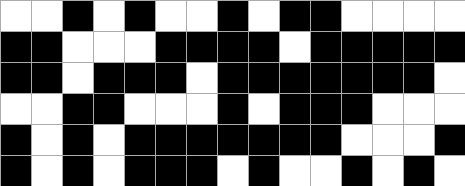[["white", "white", "black", "white", "black", "white", "white", "black", "white", "black", "black", "white", "white", "white", "white"], ["black", "black", "white", "white", "white", "black", "black", "black", "black", "white", "black", "black", "black", "black", "black"], ["black", "black", "white", "black", "black", "black", "white", "black", "black", "black", "black", "black", "black", "black", "white"], ["white", "white", "black", "black", "white", "white", "white", "black", "white", "black", "black", "black", "white", "white", "white"], ["black", "white", "black", "white", "black", "black", "black", "black", "black", "black", "black", "white", "white", "white", "black"], ["black", "white", "black", "white", "black", "black", "black", "white", "black", "white", "white", "black", "white", "black", "white"]]